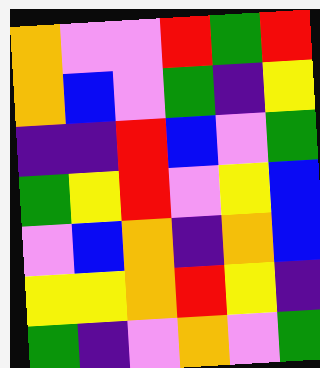[["orange", "violet", "violet", "red", "green", "red"], ["orange", "blue", "violet", "green", "indigo", "yellow"], ["indigo", "indigo", "red", "blue", "violet", "green"], ["green", "yellow", "red", "violet", "yellow", "blue"], ["violet", "blue", "orange", "indigo", "orange", "blue"], ["yellow", "yellow", "orange", "red", "yellow", "indigo"], ["green", "indigo", "violet", "orange", "violet", "green"]]